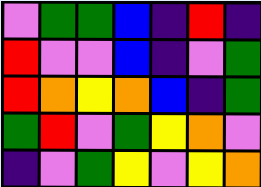[["violet", "green", "green", "blue", "indigo", "red", "indigo"], ["red", "violet", "violet", "blue", "indigo", "violet", "green"], ["red", "orange", "yellow", "orange", "blue", "indigo", "green"], ["green", "red", "violet", "green", "yellow", "orange", "violet"], ["indigo", "violet", "green", "yellow", "violet", "yellow", "orange"]]